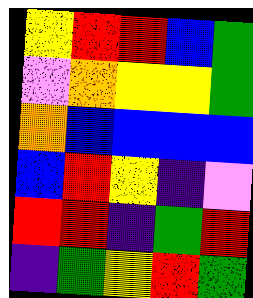[["yellow", "red", "red", "blue", "green"], ["violet", "orange", "yellow", "yellow", "green"], ["orange", "blue", "blue", "blue", "blue"], ["blue", "red", "yellow", "indigo", "violet"], ["red", "red", "indigo", "green", "red"], ["indigo", "green", "yellow", "red", "green"]]